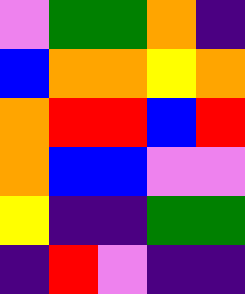[["violet", "green", "green", "orange", "indigo"], ["blue", "orange", "orange", "yellow", "orange"], ["orange", "red", "red", "blue", "red"], ["orange", "blue", "blue", "violet", "violet"], ["yellow", "indigo", "indigo", "green", "green"], ["indigo", "red", "violet", "indigo", "indigo"]]